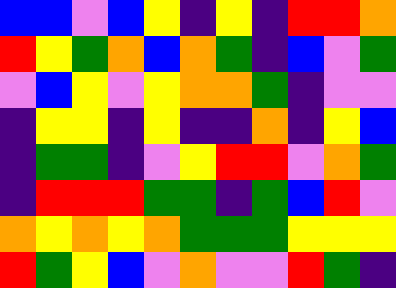[["blue", "blue", "violet", "blue", "yellow", "indigo", "yellow", "indigo", "red", "red", "orange"], ["red", "yellow", "green", "orange", "blue", "orange", "green", "indigo", "blue", "violet", "green"], ["violet", "blue", "yellow", "violet", "yellow", "orange", "orange", "green", "indigo", "violet", "violet"], ["indigo", "yellow", "yellow", "indigo", "yellow", "indigo", "indigo", "orange", "indigo", "yellow", "blue"], ["indigo", "green", "green", "indigo", "violet", "yellow", "red", "red", "violet", "orange", "green"], ["indigo", "red", "red", "red", "green", "green", "indigo", "green", "blue", "red", "violet"], ["orange", "yellow", "orange", "yellow", "orange", "green", "green", "green", "yellow", "yellow", "yellow"], ["red", "green", "yellow", "blue", "violet", "orange", "violet", "violet", "red", "green", "indigo"]]